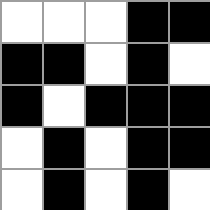[["white", "white", "white", "black", "black"], ["black", "black", "white", "black", "white"], ["black", "white", "black", "black", "black"], ["white", "black", "white", "black", "black"], ["white", "black", "white", "black", "white"]]